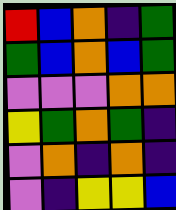[["red", "blue", "orange", "indigo", "green"], ["green", "blue", "orange", "blue", "green"], ["violet", "violet", "violet", "orange", "orange"], ["yellow", "green", "orange", "green", "indigo"], ["violet", "orange", "indigo", "orange", "indigo"], ["violet", "indigo", "yellow", "yellow", "blue"]]